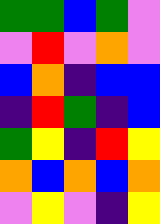[["green", "green", "blue", "green", "violet"], ["violet", "red", "violet", "orange", "violet"], ["blue", "orange", "indigo", "blue", "blue"], ["indigo", "red", "green", "indigo", "blue"], ["green", "yellow", "indigo", "red", "yellow"], ["orange", "blue", "orange", "blue", "orange"], ["violet", "yellow", "violet", "indigo", "yellow"]]